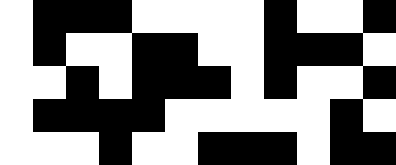[["white", "black", "black", "black", "white", "white", "white", "white", "black", "white", "white", "black"], ["white", "black", "white", "white", "black", "black", "white", "white", "black", "black", "black", "white"], ["white", "white", "black", "white", "black", "black", "black", "white", "black", "white", "white", "black"], ["white", "black", "black", "black", "black", "white", "white", "white", "white", "white", "black", "white"], ["white", "white", "white", "black", "white", "white", "black", "black", "black", "white", "black", "black"]]